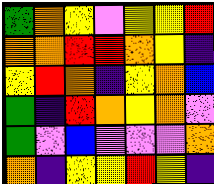[["green", "orange", "yellow", "violet", "yellow", "yellow", "red"], ["orange", "orange", "red", "red", "orange", "yellow", "indigo"], ["yellow", "red", "orange", "indigo", "yellow", "orange", "blue"], ["green", "indigo", "red", "orange", "yellow", "orange", "violet"], ["green", "violet", "blue", "violet", "violet", "violet", "orange"], ["orange", "indigo", "yellow", "yellow", "red", "yellow", "indigo"]]